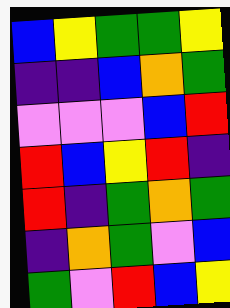[["blue", "yellow", "green", "green", "yellow"], ["indigo", "indigo", "blue", "orange", "green"], ["violet", "violet", "violet", "blue", "red"], ["red", "blue", "yellow", "red", "indigo"], ["red", "indigo", "green", "orange", "green"], ["indigo", "orange", "green", "violet", "blue"], ["green", "violet", "red", "blue", "yellow"]]